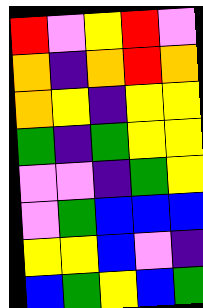[["red", "violet", "yellow", "red", "violet"], ["orange", "indigo", "orange", "red", "orange"], ["orange", "yellow", "indigo", "yellow", "yellow"], ["green", "indigo", "green", "yellow", "yellow"], ["violet", "violet", "indigo", "green", "yellow"], ["violet", "green", "blue", "blue", "blue"], ["yellow", "yellow", "blue", "violet", "indigo"], ["blue", "green", "yellow", "blue", "green"]]